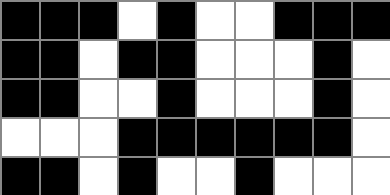[["black", "black", "black", "white", "black", "white", "white", "black", "black", "black"], ["black", "black", "white", "black", "black", "white", "white", "white", "black", "white"], ["black", "black", "white", "white", "black", "white", "white", "white", "black", "white"], ["white", "white", "white", "black", "black", "black", "black", "black", "black", "white"], ["black", "black", "white", "black", "white", "white", "black", "white", "white", "white"]]